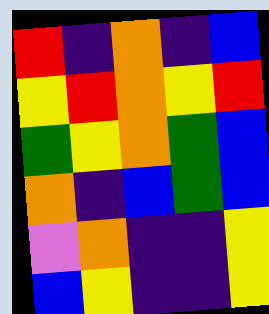[["red", "indigo", "orange", "indigo", "blue"], ["yellow", "red", "orange", "yellow", "red"], ["green", "yellow", "orange", "green", "blue"], ["orange", "indigo", "blue", "green", "blue"], ["violet", "orange", "indigo", "indigo", "yellow"], ["blue", "yellow", "indigo", "indigo", "yellow"]]